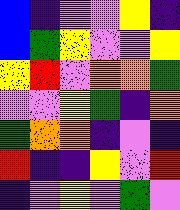[["blue", "indigo", "violet", "violet", "yellow", "indigo"], ["blue", "green", "yellow", "violet", "violet", "yellow"], ["yellow", "red", "violet", "orange", "orange", "green"], ["violet", "violet", "yellow", "green", "indigo", "orange"], ["green", "orange", "orange", "indigo", "violet", "indigo"], ["red", "indigo", "indigo", "yellow", "violet", "red"], ["indigo", "violet", "yellow", "violet", "green", "violet"]]